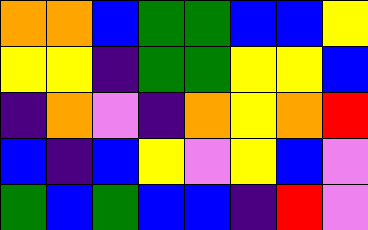[["orange", "orange", "blue", "green", "green", "blue", "blue", "yellow"], ["yellow", "yellow", "indigo", "green", "green", "yellow", "yellow", "blue"], ["indigo", "orange", "violet", "indigo", "orange", "yellow", "orange", "red"], ["blue", "indigo", "blue", "yellow", "violet", "yellow", "blue", "violet"], ["green", "blue", "green", "blue", "blue", "indigo", "red", "violet"]]